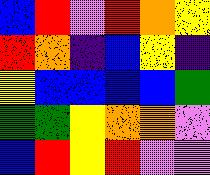[["blue", "red", "violet", "red", "orange", "yellow"], ["red", "orange", "indigo", "blue", "yellow", "indigo"], ["yellow", "blue", "blue", "blue", "blue", "green"], ["green", "green", "yellow", "orange", "orange", "violet"], ["blue", "red", "yellow", "red", "violet", "violet"]]